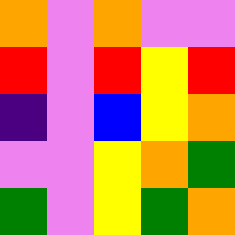[["orange", "violet", "orange", "violet", "violet"], ["red", "violet", "red", "yellow", "red"], ["indigo", "violet", "blue", "yellow", "orange"], ["violet", "violet", "yellow", "orange", "green"], ["green", "violet", "yellow", "green", "orange"]]